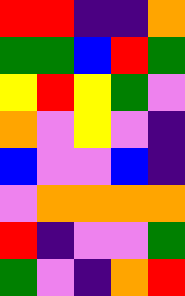[["red", "red", "indigo", "indigo", "orange"], ["green", "green", "blue", "red", "green"], ["yellow", "red", "yellow", "green", "violet"], ["orange", "violet", "yellow", "violet", "indigo"], ["blue", "violet", "violet", "blue", "indigo"], ["violet", "orange", "orange", "orange", "orange"], ["red", "indigo", "violet", "violet", "green"], ["green", "violet", "indigo", "orange", "red"]]